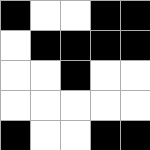[["black", "white", "white", "black", "black"], ["white", "black", "black", "black", "black"], ["white", "white", "black", "white", "white"], ["white", "white", "white", "white", "white"], ["black", "white", "white", "black", "black"]]